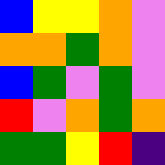[["blue", "yellow", "yellow", "orange", "violet"], ["orange", "orange", "green", "orange", "violet"], ["blue", "green", "violet", "green", "violet"], ["red", "violet", "orange", "green", "orange"], ["green", "green", "yellow", "red", "indigo"]]